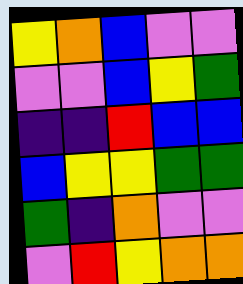[["yellow", "orange", "blue", "violet", "violet"], ["violet", "violet", "blue", "yellow", "green"], ["indigo", "indigo", "red", "blue", "blue"], ["blue", "yellow", "yellow", "green", "green"], ["green", "indigo", "orange", "violet", "violet"], ["violet", "red", "yellow", "orange", "orange"]]